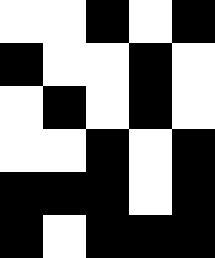[["white", "white", "black", "white", "black"], ["black", "white", "white", "black", "white"], ["white", "black", "white", "black", "white"], ["white", "white", "black", "white", "black"], ["black", "black", "black", "white", "black"], ["black", "white", "black", "black", "black"]]